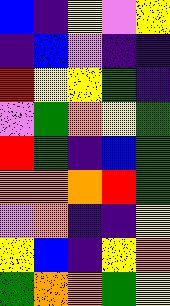[["blue", "indigo", "yellow", "violet", "yellow"], ["indigo", "blue", "violet", "indigo", "indigo"], ["red", "yellow", "yellow", "green", "indigo"], ["violet", "green", "orange", "yellow", "green"], ["red", "green", "indigo", "blue", "green"], ["orange", "orange", "orange", "red", "green"], ["violet", "orange", "indigo", "indigo", "yellow"], ["yellow", "blue", "indigo", "yellow", "orange"], ["green", "orange", "orange", "green", "yellow"]]